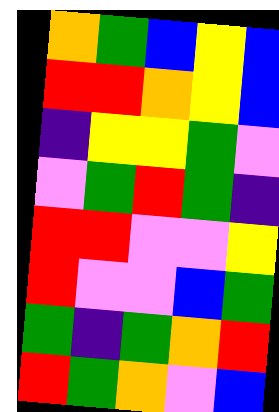[["orange", "green", "blue", "yellow", "blue"], ["red", "red", "orange", "yellow", "blue"], ["indigo", "yellow", "yellow", "green", "violet"], ["violet", "green", "red", "green", "indigo"], ["red", "red", "violet", "violet", "yellow"], ["red", "violet", "violet", "blue", "green"], ["green", "indigo", "green", "orange", "red"], ["red", "green", "orange", "violet", "blue"]]